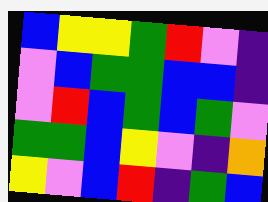[["blue", "yellow", "yellow", "green", "red", "violet", "indigo"], ["violet", "blue", "green", "green", "blue", "blue", "indigo"], ["violet", "red", "blue", "green", "blue", "green", "violet"], ["green", "green", "blue", "yellow", "violet", "indigo", "orange"], ["yellow", "violet", "blue", "red", "indigo", "green", "blue"]]